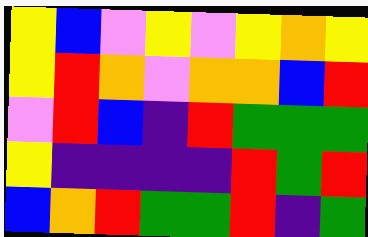[["yellow", "blue", "violet", "yellow", "violet", "yellow", "orange", "yellow"], ["yellow", "red", "orange", "violet", "orange", "orange", "blue", "red"], ["violet", "red", "blue", "indigo", "red", "green", "green", "green"], ["yellow", "indigo", "indigo", "indigo", "indigo", "red", "green", "red"], ["blue", "orange", "red", "green", "green", "red", "indigo", "green"]]